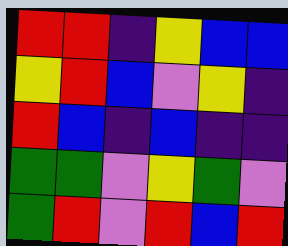[["red", "red", "indigo", "yellow", "blue", "blue"], ["yellow", "red", "blue", "violet", "yellow", "indigo"], ["red", "blue", "indigo", "blue", "indigo", "indigo"], ["green", "green", "violet", "yellow", "green", "violet"], ["green", "red", "violet", "red", "blue", "red"]]